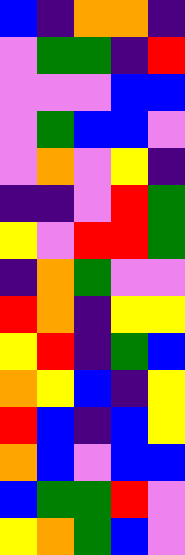[["blue", "indigo", "orange", "orange", "indigo"], ["violet", "green", "green", "indigo", "red"], ["violet", "violet", "violet", "blue", "blue"], ["violet", "green", "blue", "blue", "violet"], ["violet", "orange", "violet", "yellow", "indigo"], ["indigo", "indigo", "violet", "red", "green"], ["yellow", "violet", "red", "red", "green"], ["indigo", "orange", "green", "violet", "violet"], ["red", "orange", "indigo", "yellow", "yellow"], ["yellow", "red", "indigo", "green", "blue"], ["orange", "yellow", "blue", "indigo", "yellow"], ["red", "blue", "indigo", "blue", "yellow"], ["orange", "blue", "violet", "blue", "blue"], ["blue", "green", "green", "red", "violet"], ["yellow", "orange", "green", "blue", "violet"]]